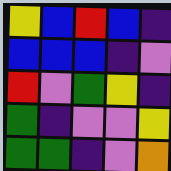[["yellow", "blue", "red", "blue", "indigo"], ["blue", "blue", "blue", "indigo", "violet"], ["red", "violet", "green", "yellow", "indigo"], ["green", "indigo", "violet", "violet", "yellow"], ["green", "green", "indigo", "violet", "orange"]]